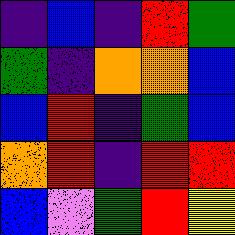[["indigo", "blue", "indigo", "red", "green"], ["green", "indigo", "orange", "orange", "blue"], ["blue", "red", "indigo", "green", "blue"], ["orange", "red", "indigo", "red", "red"], ["blue", "violet", "green", "red", "yellow"]]